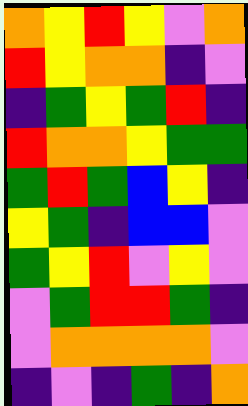[["orange", "yellow", "red", "yellow", "violet", "orange"], ["red", "yellow", "orange", "orange", "indigo", "violet"], ["indigo", "green", "yellow", "green", "red", "indigo"], ["red", "orange", "orange", "yellow", "green", "green"], ["green", "red", "green", "blue", "yellow", "indigo"], ["yellow", "green", "indigo", "blue", "blue", "violet"], ["green", "yellow", "red", "violet", "yellow", "violet"], ["violet", "green", "red", "red", "green", "indigo"], ["violet", "orange", "orange", "orange", "orange", "violet"], ["indigo", "violet", "indigo", "green", "indigo", "orange"]]